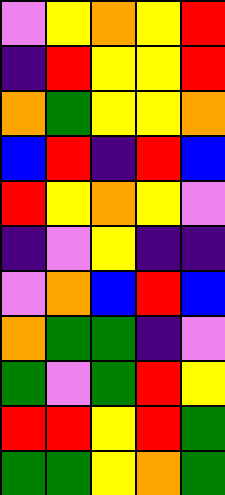[["violet", "yellow", "orange", "yellow", "red"], ["indigo", "red", "yellow", "yellow", "red"], ["orange", "green", "yellow", "yellow", "orange"], ["blue", "red", "indigo", "red", "blue"], ["red", "yellow", "orange", "yellow", "violet"], ["indigo", "violet", "yellow", "indigo", "indigo"], ["violet", "orange", "blue", "red", "blue"], ["orange", "green", "green", "indigo", "violet"], ["green", "violet", "green", "red", "yellow"], ["red", "red", "yellow", "red", "green"], ["green", "green", "yellow", "orange", "green"]]